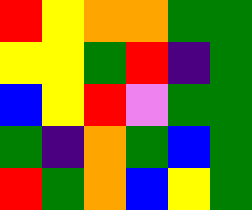[["red", "yellow", "orange", "orange", "green", "green"], ["yellow", "yellow", "green", "red", "indigo", "green"], ["blue", "yellow", "red", "violet", "green", "green"], ["green", "indigo", "orange", "green", "blue", "green"], ["red", "green", "orange", "blue", "yellow", "green"]]